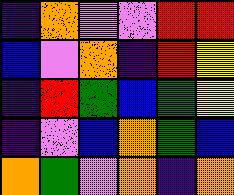[["indigo", "orange", "violet", "violet", "red", "red"], ["blue", "violet", "orange", "indigo", "red", "yellow"], ["indigo", "red", "green", "blue", "green", "yellow"], ["indigo", "violet", "blue", "orange", "green", "blue"], ["orange", "green", "violet", "orange", "indigo", "orange"]]